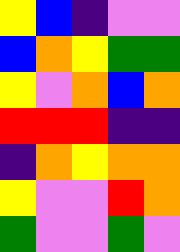[["yellow", "blue", "indigo", "violet", "violet"], ["blue", "orange", "yellow", "green", "green"], ["yellow", "violet", "orange", "blue", "orange"], ["red", "red", "red", "indigo", "indigo"], ["indigo", "orange", "yellow", "orange", "orange"], ["yellow", "violet", "violet", "red", "orange"], ["green", "violet", "violet", "green", "violet"]]